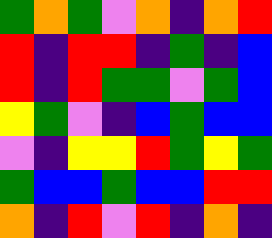[["green", "orange", "green", "violet", "orange", "indigo", "orange", "red"], ["red", "indigo", "red", "red", "indigo", "green", "indigo", "blue"], ["red", "indigo", "red", "green", "green", "violet", "green", "blue"], ["yellow", "green", "violet", "indigo", "blue", "green", "blue", "blue"], ["violet", "indigo", "yellow", "yellow", "red", "green", "yellow", "green"], ["green", "blue", "blue", "green", "blue", "blue", "red", "red"], ["orange", "indigo", "red", "violet", "red", "indigo", "orange", "indigo"]]